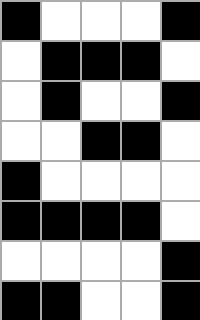[["black", "white", "white", "white", "black"], ["white", "black", "black", "black", "white"], ["white", "black", "white", "white", "black"], ["white", "white", "black", "black", "white"], ["black", "white", "white", "white", "white"], ["black", "black", "black", "black", "white"], ["white", "white", "white", "white", "black"], ["black", "black", "white", "white", "black"]]